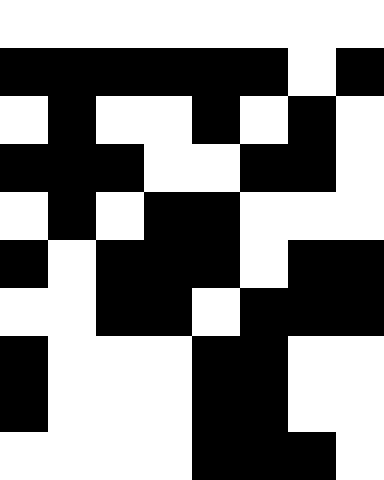[["white", "white", "white", "white", "white", "white", "white", "white"], ["black", "black", "black", "black", "black", "black", "white", "black"], ["white", "black", "white", "white", "black", "white", "black", "white"], ["black", "black", "black", "white", "white", "black", "black", "white"], ["white", "black", "white", "black", "black", "white", "white", "white"], ["black", "white", "black", "black", "black", "white", "black", "black"], ["white", "white", "black", "black", "white", "black", "black", "black"], ["black", "white", "white", "white", "black", "black", "white", "white"], ["black", "white", "white", "white", "black", "black", "white", "white"], ["white", "white", "white", "white", "black", "black", "black", "white"]]